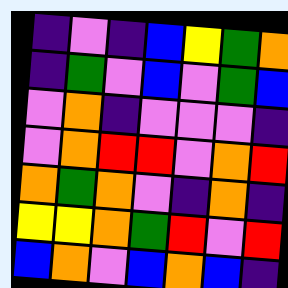[["indigo", "violet", "indigo", "blue", "yellow", "green", "orange"], ["indigo", "green", "violet", "blue", "violet", "green", "blue"], ["violet", "orange", "indigo", "violet", "violet", "violet", "indigo"], ["violet", "orange", "red", "red", "violet", "orange", "red"], ["orange", "green", "orange", "violet", "indigo", "orange", "indigo"], ["yellow", "yellow", "orange", "green", "red", "violet", "red"], ["blue", "orange", "violet", "blue", "orange", "blue", "indigo"]]